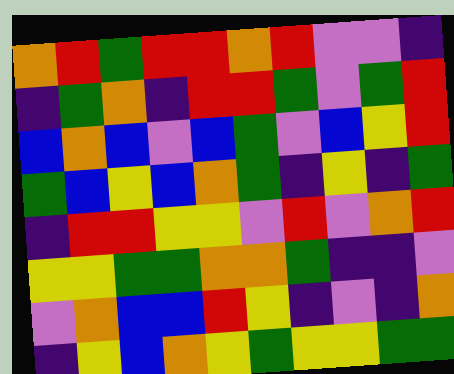[["orange", "red", "green", "red", "red", "orange", "red", "violet", "violet", "indigo"], ["indigo", "green", "orange", "indigo", "red", "red", "green", "violet", "green", "red"], ["blue", "orange", "blue", "violet", "blue", "green", "violet", "blue", "yellow", "red"], ["green", "blue", "yellow", "blue", "orange", "green", "indigo", "yellow", "indigo", "green"], ["indigo", "red", "red", "yellow", "yellow", "violet", "red", "violet", "orange", "red"], ["yellow", "yellow", "green", "green", "orange", "orange", "green", "indigo", "indigo", "violet"], ["violet", "orange", "blue", "blue", "red", "yellow", "indigo", "violet", "indigo", "orange"], ["indigo", "yellow", "blue", "orange", "yellow", "green", "yellow", "yellow", "green", "green"]]